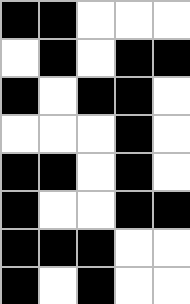[["black", "black", "white", "white", "white"], ["white", "black", "white", "black", "black"], ["black", "white", "black", "black", "white"], ["white", "white", "white", "black", "white"], ["black", "black", "white", "black", "white"], ["black", "white", "white", "black", "black"], ["black", "black", "black", "white", "white"], ["black", "white", "black", "white", "white"]]